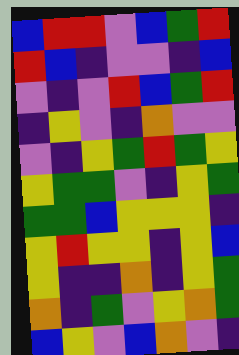[["blue", "red", "red", "violet", "blue", "green", "red"], ["red", "blue", "indigo", "violet", "violet", "indigo", "blue"], ["violet", "indigo", "violet", "red", "blue", "green", "red"], ["indigo", "yellow", "violet", "indigo", "orange", "violet", "violet"], ["violet", "indigo", "yellow", "green", "red", "green", "yellow"], ["yellow", "green", "green", "violet", "indigo", "yellow", "green"], ["green", "green", "blue", "yellow", "yellow", "yellow", "indigo"], ["yellow", "red", "yellow", "yellow", "indigo", "yellow", "blue"], ["yellow", "indigo", "indigo", "orange", "indigo", "yellow", "green"], ["orange", "indigo", "green", "violet", "yellow", "orange", "green"], ["blue", "yellow", "violet", "blue", "orange", "violet", "indigo"]]